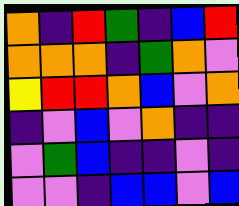[["orange", "indigo", "red", "green", "indigo", "blue", "red"], ["orange", "orange", "orange", "indigo", "green", "orange", "violet"], ["yellow", "red", "red", "orange", "blue", "violet", "orange"], ["indigo", "violet", "blue", "violet", "orange", "indigo", "indigo"], ["violet", "green", "blue", "indigo", "indigo", "violet", "indigo"], ["violet", "violet", "indigo", "blue", "blue", "violet", "blue"]]